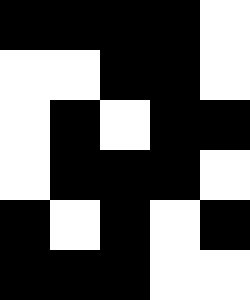[["black", "black", "black", "black", "white"], ["white", "white", "black", "black", "white"], ["white", "black", "white", "black", "black"], ["white", "black", "black", "black", "white"], ["black", "white", "black", "white", "black"], ["black", "black", "black", "white", "white"]]